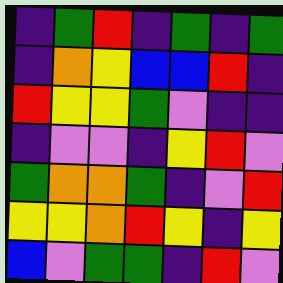[["indigo", "green", "red", "indigo", "green", "indigo", "green"], ["indigo", "orange", "yellow", "blue", "blue", "red", "indigo"], ["red", "yellow", "yellow", "green", "violet", "indigo", "indigo"], ["indigo", "violet", "violet", "indigo", "yellow", "red", "violet"], ["green", "orange", "orange", "green", "indigo", "violet", "red"], ["yellow", "yellow", "orange", "red", "yellow", "indigo", "yellow"], ["blue", "violet", "green", "green", "indigo", "red", "violet"]]